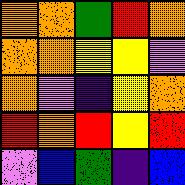[["orange", "orange", "green", "red", "orange"], ["orange", "orange", "yellow", "yellow", "violet"], ["orange", "violet", "indigo", "yellow", "orange"], ["red", "orange", "red", "yellow", "red"], ["violet", "blue", "green", "indigo", "blue"]]